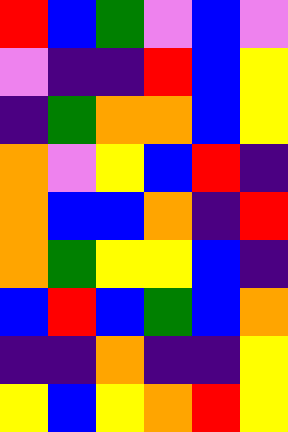[["red", "blue", "green", "violet", "blue", "violet"], ["violet", "indigo", "indigo", "red", "blue", "yellow"], ["indigo", "green", "orange", "orange", "blue", "yellow"], ["orange", "violet", "yellow", "blue", "red", "indigo"], ["orange", "blue", "blue", "orange", "indigo", "red"], ["orange", "green", "yellow", "yellow", "blue", "indigo"], ["blue", "red", "blue", "green", "blue", "orange"], ["indigo", "indigo", "orange", "indigo", "indigo", "yellow"], ["yellow", "blue", "yellow", "orange", "red", "yellow"]]